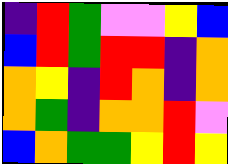[["indigo", "red", "green", "violet", "violet", "yellow", "blue"], ["blue", "red", "green", "red", "red", "indigo", "orange"], ["orange", "yellow", "indigo", "red", "orange", "indigo", "orange"], ["orange", "green", "indigo", "orange", "orange", "red", "violet"], ["blue", "orange", "green", "green", "yellow", "red", "yellow"]]